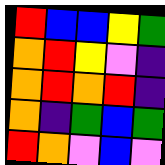[["red", "blue", "blue", "yellow", "green"], ["orange", "red", "yellow", "violet", "indigo"], ["orange", "red", "orange", "red", "indigo"], ["orange", "indigo", "green", "blue", "green"], ["red", "orange", "violet", "blue", "violet"]]